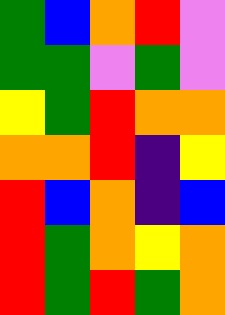[["green", "blue", "orange", "red", "violet"], ["green", "green", "violet", "green", "violet"], ["yellow", "green", "red", "orange", "orange"], ["orange", "orange", "red", "indigo", "yellow"], ["red", "blue", "orange", "indigo", "blue"], ["red", "green", "orange", "yellow", "orange"], ["red", "green", "red", "green", "orange"]]